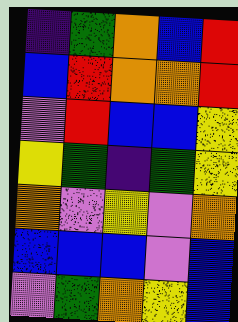[["indigo", "green", "orange", "blue", "red"], ["blue", "red", "orange", "orange", "red"], ["violet", "red", "blue", "blue", "yellow"], ["yellow", "green", "indigo", "green", "yellow"], ["orange", "violet", "yellow", "violet", "orange"], ["blue", "blue", "blue", "violet", "blue"], ["violet", "green", "orange", "yellow", "blue"]]